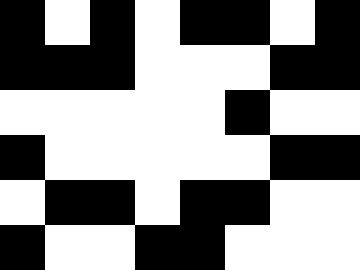[["black", "white", "black", "white", "black", "black", "white", "black"], ["black", "black", "black", "white", "white", "white", "black", "black"], ["white", "white", "white", "white", "white", "black", "white", "white"], ["black", "white", "white", "white", "white", "white", "black", "black"], ["white", "black", "black", "white", "black", "black", "white", "white"], ["black", "white", "white", "black", "black", "white", "white", "white"]]